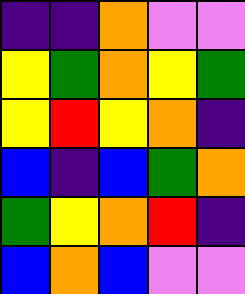[["indigo", "indigo", "orange", "violet", "violet"], ["yellow", "green", "orange", "yellow", "green"], ["yellow", "red", "yellow", "orange", "indigo"], ["blue", "indigo", "blue", "green", "orange"], ["green", "yellow", "orange", "red", "indigo"], ["blue", "orange", "blue", "violet", "violet"]]